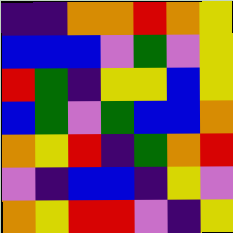[["indigo", "indigo", "orange", "orange", "red", "orange", "yellow"], ["blue", "blue", "blue", "violet", "green", "violet", "yellow"], ["red", "green", "indigo", "yellow", "yellow", "blue", "yellow"], ["blue", "green", "violet", "green", "blue", "blue", "orange"], ["orange", "yellow", "red", "indigo", "green", "orange", "red"], ["violet", "indigo", "blue", "blue", "indigo", "yellow", "violet"], ["orange", "yellow", "red", "red", "violet", "indigo", "yellow"]]